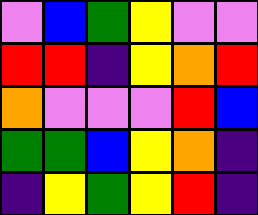[["violet", "blue", "green", "yellow", "violet", "violet"], ["red", "red", "indigo", "yellow", "orange", "red"], ["orange", "violet", "violet", "violet", "red", "blue"], ["green", "green", "blue", "yellow", "orange", "indigo"], ["indigo", "yellow", "green", "yellow", "red", "indigo"]]